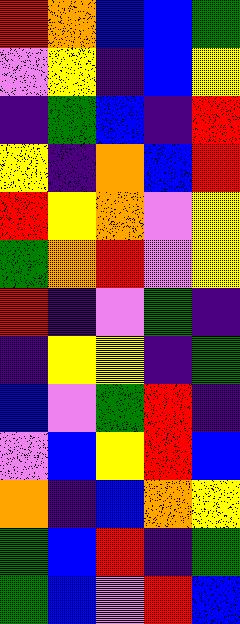[["red", "orange", "blue", "blue", "green"], ["violet", "yellow", "indigo", "blue", "yellow"], ["indigo", "green", "blue", "indigo", "red"], ["yellow", "indigo", "orange", "blue", "red"], ["red", "yellow", "orange", "violet", "yellow"], ["green", "orange", "red", "violet", "yellow"], ["red", "indigo", "violet", "green", "indigo"], ["indigo", "yellow", "yellow", "indigo", "green"], ["blue", "violet", "green", "red", "indigo"], ["violet", "blue", "yellow", "red", "blue"], ["orange", "indigo", "blue", "orange", "yellow"], ["green", "blue", "red", "indigo", "green"], ["green", "blue", "violet", "red", "blue"]]